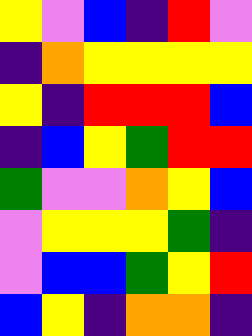[["yellow", "violet", "blue", "indigo", "red", "violet"], ["indigo", "orange", "yellow", "yellow", "yellow", "yellow"], ["yellow", "indigo", "red", "red", "red", "blue"], ["indigo", "blue", "yellow", "green", "red", "red"], ["green", "violet", "violet", "orange", "yellow", "blue"], ["violet", "yellow", "yellow", "yellow", "green", "indigo"], ["violet", "blue", "blue", "green", "yellow", "red"], ["blue", "yellow", "indigo", "orange", "orange", "indigo"]]